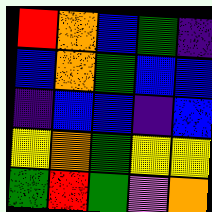[["red", "orange", "blue", "green", "indigo"], ["blue", "orange", "green", "blue", "blue"], ["indigo", "blue", "blue", "indigo", "blue"], ["yellow", "orange", "green", "yellow", "yellow"], ["green", "red", "green", "violet", "orange"]]